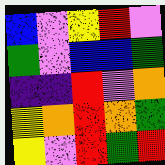[["blue", "violet", "yellow", "red", "violet"], ["green", "violet", "blue", "blue", "green"], ["indigo", "indigo", "red", "violet", "orange"], ["yellow", "orange", "red", "orange", "green"], ["yellow", "violet", "red", "green", "red"]]